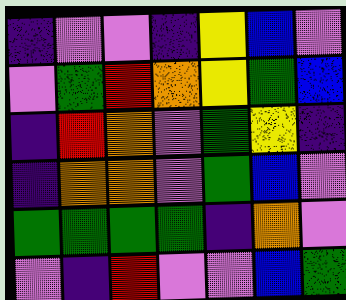[["indigo", "violet", "violet", "indigo", "yellow", "blue", "violet"], ["violet", "green", "red", "orange", "yellow", "green", "blue"], ["indigo", "red", "orange", "violet", "green", "yellow", "indigo"], ["indigo", "orange", "orange", "violet", "green", "blue", "violet"], ["green", "green", "green", "green", "indigo", "orange", "violet"], ["violet", "indigo", "red", "violet", "violet", "blue", "green"]]